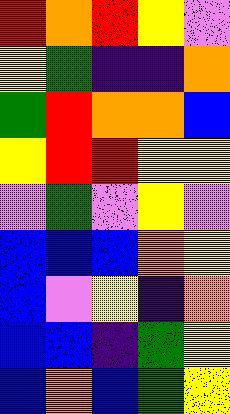[["red", "orange", "red", "yellow", "violet"], ["yellow", "green", "indigo", "indigo", "orange"], ["green", "red", "orange", "orange", "blue"], ["yellow", "red", "red", "yellow", "yellow"], ["violet", "green", "violet", "yellow", "violet"], ["blue", "blue", "blue", "orange", "yellow"], ["blue", "violet", "yellow", "indigo", "orange"], ["blue", "blue", "indigo", "green", "yellow"], ["blue", "orange", "blue", "green", "yellow"]]